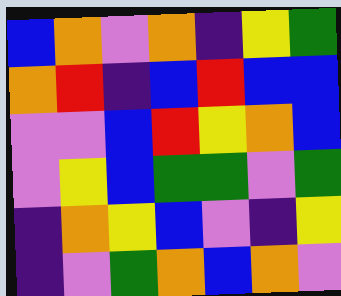[["blue", "orange", "violet", "orange", "indigo", "yellow", "green"], ["orange", "red", "indigo", "blue", "red", "blue", "blue"], ["violet", "violet", "blue", "red", "yellow", "orange", "blue"], ["violet", "yellow", "blue", "green", "green", "violet", "green"], ["indigo", "orange", "yellow", "blue", "violet", "indigo", "yellow"], ["indigo", "violet", "green", "orange", "blue", "orange", "violet"]]